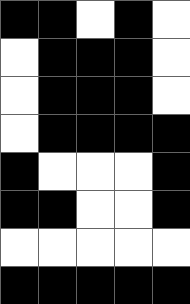[["black", "black", "white", "black", "white"], ["white", "black", "black", "black", "white"], ["white", "black", "black", "black", "white"], ["white", "black", "black", "black", "black"], ["black", "white", "white", "white", "black"], ["black", "black", "white", "white", "black"], ["white", "white", "white", "white", "white"], ["black", "black", "black", "black", "black"]]